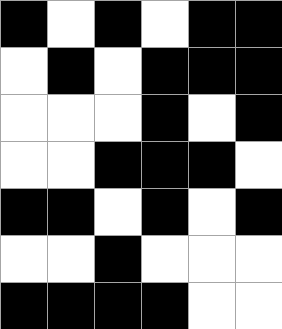[["black", "white", "black", "white", "black", "black"], ["white", "black", "white", "black", "black", "black"], ["white", "white", "white", "black", "white", "black"], ["white", "white", "black", "black", "black", "white"], ["black", "black", "white", "black", "white", "black"], ["white", "white", "black", "white", "white", "white"], ["black", "black", "black", "black", "white", "white"]]